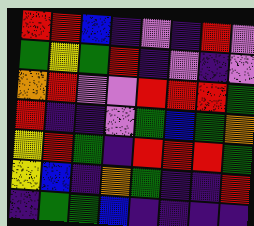[["red", "red", "blue", "indigo", "violet", "indigo", "red", "violet"], ["green", "yellow", "green", "red", "indigo", "violet", "indigo", "violet"], ["orange", "red", "violet", "violet", "red", "red", "red", "green"], ["red", "indigo", "indigo", "violet", "green", "blue", "green", "orange"], ["yellow", "red", "green", "indigo", "red", "red", "red", "green"], ["yellow", "blue", "indigo", "orange", "green", "indigo", "indigo", "red"], ["indigo", "green", "green", "blue", "indigo", "indigo", "indigo", "indigo"]]